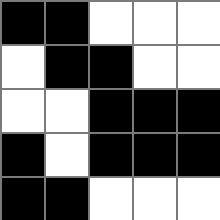[["black", "black", "white", "white", "white"], ["white", "black", "black", "white", "white"], ["white", "white", "black", "black", "black"], ["black", "white", "black", "black", "black"], ["black", "black", "white", "white", "white"]]